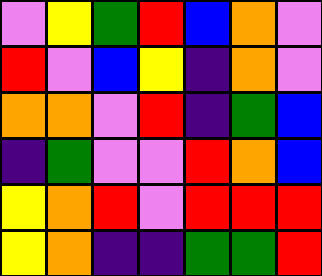[["violet", "yellow", "green", "red", "blue", "orange", "violet"], ["red", "violet", "blue", "yellow", "indigo", "orange", "violet"], ["orange", "orange", "violet", "red", "indigo", "green", "blue"], ["indigo", "green", "violet", "violet", "red", "orange", "blue"], ["yellow", "orange", "red", "violet", "red", "red", "red"], ["yellow", "orange", "indigo", "indigo", "green", "green", "red"]]